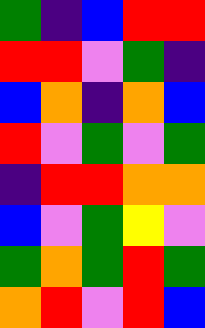[["green", "indigo", "blue", "red", "red"], ["red", "red", "violet", "green", "indigo"], ["blue", "orange", "indigo", "orange", "blue"], ["red", "violet", "green", "violet", "green"], ["indigo", "red", "red", "orange", "orange"], ["blue", "violet", "green", "yellow", "violet"], ["green", "orange", "green", "red", "green"], ["orange", "red", "violet", "red", "blue"]]